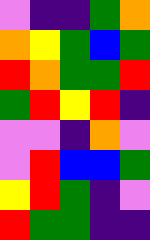[["violet", "indigo", "indigo", "green", "orange"], ["orange", "yellow", "green", "blue", "green"], ["red", "orange", "green", "green", "red"], ["green", "red", "yellow", "red", "indigo"], ["violet", "violet", "indigo", "orange", "violet"], ["violet", "red", "blue", "blue", "green"], ["yellow", "red", "green", "indigo", "violet"], ["red", "green", "green", "indigo", "indigo"]]